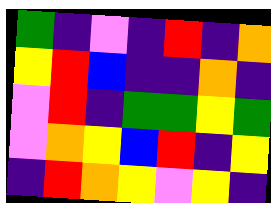[["green", "indigo", "violet", "indigo", "red", "indigo", "orange"], ["yellow", "red", "blue", "indigo", "indigo", "orange", "indigo"], ["violet", "red", "indigo", "green", "green", "yellow", "green"], ["violet", "orange", "yellow", "blue", "red", "indigo", "yellow"], ["indigo", "red", "orange", "yellow", "violet", "yellow", "indigo"]]